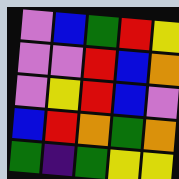[["violet", "blue", "green", "red", "yellow"], ["violet", "violet", "red", "blue", "orange"], ["violet", "yellow", "red", "blue", "violet"], ["blue", "red", "orange", "green", "orange"], ["green", "indigo", "green", "yellow", "yellow"]]